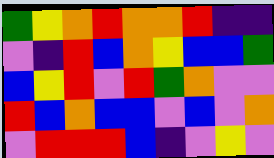[["green", "yellow", "orange", "red", "orange", "orange", "red", "indigo", "indigo"], ["violet", "indigo", "red", "blue", "orange", "yellow", "blue", "blue", "green"], ["blue", "yellow", "red", "violet", "red", "green", "orange", "violet", "violet"], ["red", "blue", "orange", "blue", "blue", "violet", "blue", "violet", "orange"], ["violet", "red", "red", "red", "blue", "indigo", "violet", "yellow", "violet"]]